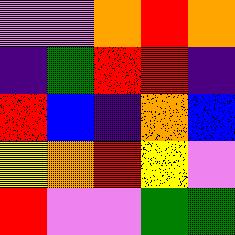[["violet", "violet", "orange", "red", "orange"], ["indigo", "green", "red", "red", "indigo"], ["red", "blue", "indigo", "orange", "blue"], ["yellow", "orange", "red", "yellow", "violet"], ["red", "violet", "violet", "green", "green"]]